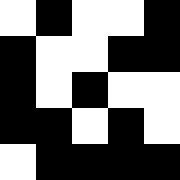[["white", "black", "white", "white", "black"], ["black", "white", "white", "black", "black"], ["black", "white", "black", "white", "white"], ["black", "black", "white", "black", "white"], ["white", "black", "black", "black", "black"]]